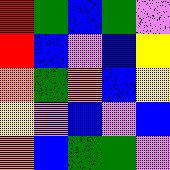[["red", "green", "blue", "green", "violet"], ["red", "blue", "violet", "blue", "yellow"], ["orange", "green", "orange", "blue", "yellow"], ["yellow", "violet", "blue", "violet", "blue"], ["orange", "blue", "green", "green", "violet"]]